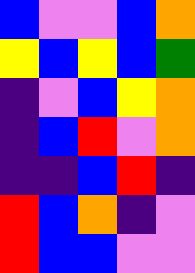[["blue", "violet", "violet", "blue", "orange"], ["yellow", "blue", "yellow", "blue", "green"], ["indigo", "violet", "blue", "yellow", "orange"], ["indigo", "blue", "red", "violet", "orange"], ["indigo", "indigo", "blue", "red", "indigo"], ["red", "blue", "orange", "indigo", "violet"], ["red", "blue", "blue", "violet", "violet"]]